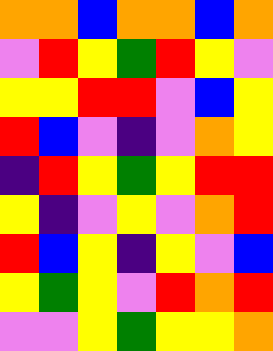[["orange", "orange", "blue", "orange", "orange", "blue", "orange"], ["violet", "red", "yellow", "green", "red", "yellow", "violet"], ["yellow", "yellow", "red", "red", "violet", "blue", "yellow"], ["red", "blue", "violet", "indigo", "violet", "orange", "yellow"], ["indigo", "red", "yellow", "green", "yellow", "red", "red"], ["yellow", "indigo", "violet", "yellow", "violet", "orange", "red"], ["red", "blue", "yellow", "indigo", "yellow", "violet", "blue"], ["yellow", "green", "yellow", "violet", "red", "orange", "red"], ["violet", "violet", "yellow", "green", "yellow", "yellow", "orange"]]